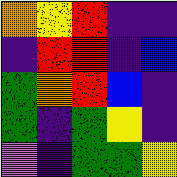[["orange", "yellow", "red", "indigo", "indigo"], ["indigo", "red", "red", "indigo", "blue"], ["green", "orange", "red", "blue", "indigo"], ["green", "indigo", "green", "yellow", "indigo"], ["violet", "indigo", "green", "green", "yellow"]]